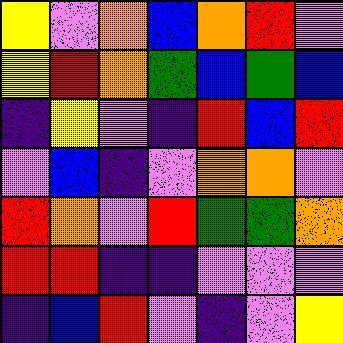[["yellow", "violet", "orange", "blue", "orange", "red", "violet"], ["yellow", "red", "orange", "green", "blue", "green", "blue"], ["indigo", "yellow", "violet", "indigo", "red", "blue", "red"], ["violet", "blue", "indigo", "violet", "orange", "orange", "violet"], ["red", "orange", "violet", "red", "green", "green", "orange"], ["red", "red", "indigo", "indigo", "violet", "violet", "violet"], ["indigo", "blue", "red", "violet", "indigo", "violet", "yellow"]]